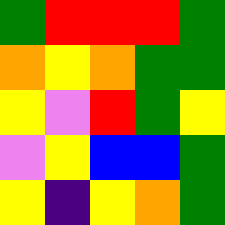[["green", "red", "red", "red", "green"], ["orange", "yellow", "orange", "green", "green"], ["yellow", "violet", "red", "green", "yellow"], ["violet", "yellow", "blue", "blue", "green"], ["yellow", "indigo", "yellow", "orange", "green"]]